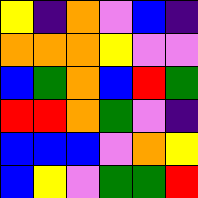[["yellow", "indigo", "orange", "violet", "blue", "indigo"], ["orange", "orange", "orange", "yellow", "violet", "violet"], ["blue", "green", "orange", "blue", "red", "green"], ["red", "red", "orange", "green", "violet", "indigo"], ["blue", "blue", "blue", "violet", "orange", "yellow"], ["blue", "yellow", "violet", "green", "green", "red"]]